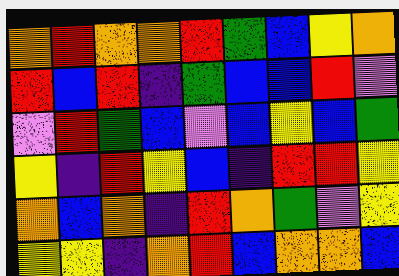[["orange", "red", "orange", "orange", "red", "green", "blue", "yellow", "orange"], ["red", "blue", "red", "indigo", "green", "blue", "blue", "red", "violet"], ["violet", "red", "green", "blue", "violet", "blue", "yellow", "blue", "green"], ["yellow", "indigo", "red", "yellow", "blue", "indigo", "red", "red", "yellow"], ["orange", "blue", "orange", "indigo", "red", "orange", "green", "violet", "yellow"], ["yellow", "yellow", "indigo", "orange", "red", "blue", "orange", "orange", "blue"]]